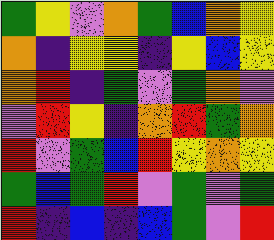[["green", "yellow", "violet", "orange", "green", "blue", "orange", "yellow"], ["orange", "indigo", "yellow", "yellow", "indigo", "yellow", "blue", "yellow"], ["orange", "red", "indigo", "green", "violet", "green", "orange", "violet"], ["violet", "red", "yellow", "indigo", "orange", "red", "green", "orange"], ["red", "violet", "green", "blue", "red", "yellow", "orange", "yellow"], ["green", "blue", "green", "red", "violet", "green", "violet", "green"], ["red", "indigo", "blue", "indigo", "blue", "green", "violet", "red"]]